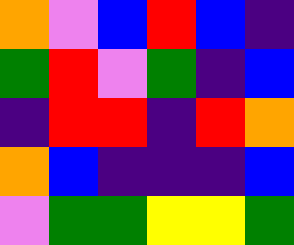[["orange", "violet", "blue", "red", "blue", "indigo"], ["green", "red", "violet", "green", "indigo", "blue"], ["indigo", "red", "red", "indigo", "red", "orange"], ["orange", "blue", "indigo", "indigo", "indigo", "blue"], ["violet", "green", "green", "yellow", "yellow", "green"]]